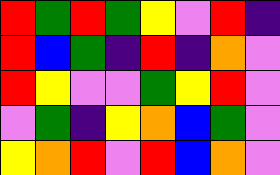[["red", "green", "red", "green", "yellow", "violet", "red", "indigo"], ["red", "blue", "green", "indigo", "red", "indigo", "orange", "violet"], ["red", "yellow", "violet", "violet", "green", "yellow", "red", "violet"], ["violet", "green", "indigo", "yellow", "orange", "blue", "green", "violet"], ["yellow", "orange", "red", "violet", "red", "blue", "orange", "violet"]]